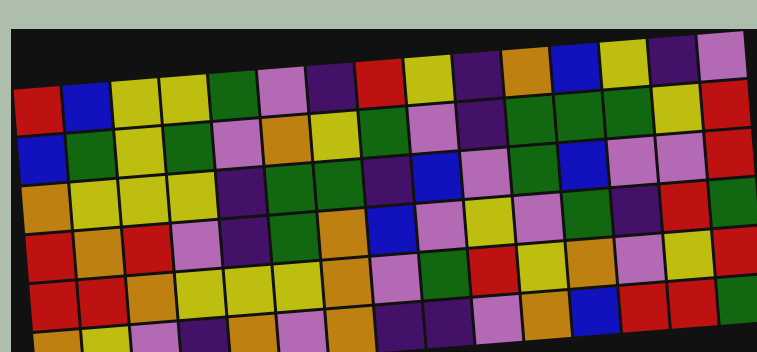[["red", "blue", "yellow", "yellow", "green", "violet", "indigo", "red", "yellow", "indigo", "orange", "blue", "yellow", "indigo", "violet"], ["blue", "green", "yellow", "green", "violet", "orange", "yellow", "green", "violet", "indigo", "green", "green", "green", "yellow", "red"], ["orange", "yellow", "yellow", "yellow", "indigo", "green", "green", "indigo", "blue", "violet", "green", "blue", "violet", "violet", "red"], ["red", "orange", "red", "violet", "indigo", "green", "orange", "blue", "violet", "yellow", "violet", "green", "indigo", "red", "green"], ["red", "red", "orange", "yellow", "yellow", "yellow", "orange", "violet", "green", "red", "yellow", "orange", "violet", "yellow", "red"], ["orange", "yellow", "violet", "indigo", "orange", "violet", "orange", "indigo", "indigo", "violet", "orange", "blue", "red", "red", "green"]]